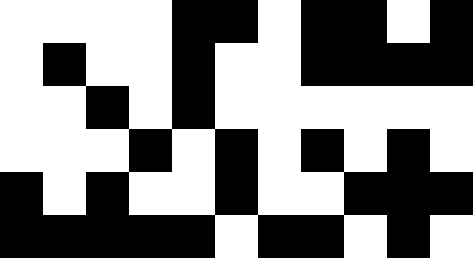[["white", "white", "white", "white", "black", "black", "white", "black", "black", "white", "black"], ["white", "black", "white", "white", "black", "white", "white", "black", "black", "black", "black"], ["white", "white", "black", "white", "black", "white", "white", "white", "white", "white", "white"], ["white", "white", "white", "black", "white", "black", "white", "black", "white", "black", "white"], ["black", "white", "black", "white", "white", "black", "white", "white", "black", "black", "black"], ["black", "black", "black", "black", "black", "white", "black", "black", "white", "black", "white"]]